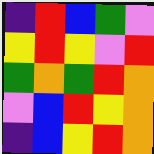[["indigo", "red", "blue", "green", "violet"], ["yellow", "red", "yellow", "violet", "red"], ["green", "orange", "green", "red", "orange"], ["violet", "blue", "red", "yellow", "orange"], ["indigo", "blue", "yellow", "red", "orange"]]